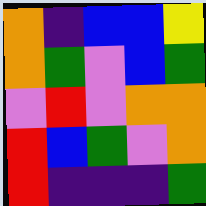[["orange", "indigo", "blue", "blue", "yellow"], ["orange", "green", "violet", "blue", "green"], ["violet", "red", "violet", "orange", "orange"], ["red", "blue", "green", "violet", "orange"], ["red", "indigo", "indigo", "indigo", "green"]]